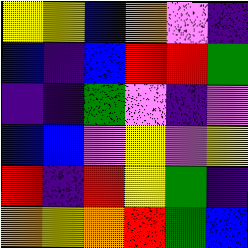[["yellow", "yellow", "blue", "orange", "violet", "indigo"], ["blue", "indigo", "blue", "red", "red", "green"], ["indigo", "indigo", "green", "violet", "indigo", "violet"], ["blue", "blue", "violet", "yellow", "violet", "yellow"], ["red", "indigo", "red", "yellow", "green", "indigo"], ["orange", "yellow", "orange", "red", "green", "blue"]]